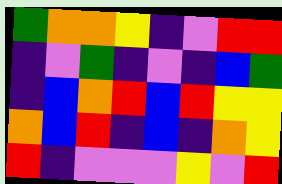[["green", "orange", "orange", "yellow", "indigo", "violet", "red", "red"], ["indigo", "violet", "green", "indigo", "violet", "indigo", "blue", "green"], ["indigo", "blue", "orange", "red", "blue", "red", "yellow", "yellow"], ["orange", "blue", "red", "indigo", "blue", "indigo", "orange", "yellow"], ["red", "indigo", "violet", "violet", "violet", "yellow", "violet", "red"]]